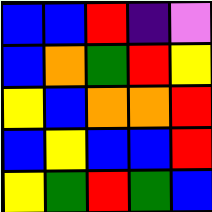[["blue", "blue", "red", "indigo", "violet"], ["blue", "orange", "green", "red", "yellow"], ["yellow", "blue", "orange", "orange", "red"], ["blue", "yellow", "blue", "blue", "red"], ["yellow", "green", "red", "green", "blue"]]